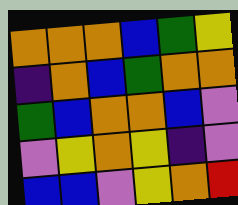[["orange", "orange", "orange", "blue", "green", "yellow"], ["indigo", "orange", "blue", "green", "orange", "orange"], ["green", "blue", "orange", "orange", "blue", "violet"], ["violet", "yellow", "orange", "yellow", "indigo", "violet"], ["blue", "blue", "violet", "yellow", "orange", "red"]]